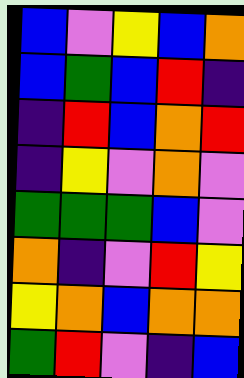[["blue", "violet", "yellow", "blue", "orange"], ["blue", "green", "blue", "red", "indigo"], ["indigo", "red", "blue", "orange", "red"], ["indigo", "yellow", "violet", "orange", "violet"], ["green", "green", "green", "blue", "violet"], ["orange", "indigo", "violet", "red", "yellow"], ["yellow", "orange", "blue", "orange", "orange"], ["green", "red", "violet", "indigo", "blue"]]